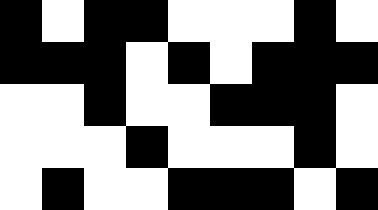[["black", "white", "black", "black", "white", "white", "white", "black", "white"], ["black", "black", "black", "white", "black", "white", "black", "black", "black"], ["white", "white", "black", "white", "white", "black", "black", "black", "white"], ["white", "white", "white", "black", "white", "white", "white", "black", "white"], ["white", "black", "white", "white", "black", "black", "black", "white", "black"]]